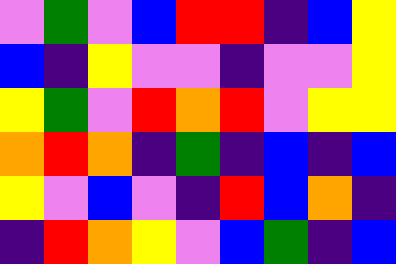[["violet", "green", "violet", "blue", "red", "red", "indigo", "blue", "yellow"], ["blue", "indigo", "yellow", "violet", "violet", "indigo", "violet", "violet", "yellow"], ["yellow", "green", "violet", "red", "orange", "red", "violet", "yellow", "yellow"], ["orange", "red", "orange", "indigo", "green", "indigo", "blue", "indigo", "blue"], ["yellow", "violet", "blue", "violet", "indigo", "red", "blue", "orange", "indigo"], ["indigo", "red", "orange", "yellow", "violet", "blue", "green", "indigo", "blue"]]